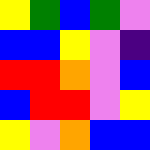[["yellow", "green", "blue", "green", "violet"], ["blue", "blue", "yellow", "violet", "indigo"], ["red", "red", "orange", "violet", "blue"], ["blue", "red", "red", "violet", "yellow"], ["yellow", "violet", "orange", "blue", "blue"]]